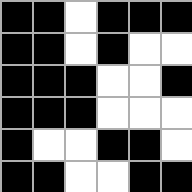[["black", "black", "white", "black", "black", "black"], ["black", "black", "white", "black", "white", "white"], ["black", "black", "black", "white", "white", "black"], ["black", "black", "black", "white", "white", "white"], ["black", "white", "white", "black", "black", "white"], ["black", "black", "white", "white", "black", "black"]]